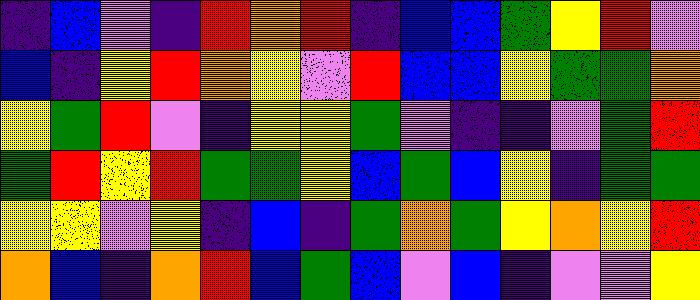[["indigo", "blue", "violet", "indigo", "red", "orange", "red", "indigo", "blue", "blue", "green", "yellow", "red", "violet"], ["blue", "indigo", "yellow", "red", "orange", "yellow", "violet", "red", "blue", "blue", "yellow", "green", "green", "orange"], ["yellow", "green", "red", "violet", "indigo", "yellow", "yellow", "green", "violet", "indigo", "indigo", "violet", "green", "red"], ["green", "red", "yellow", "red", "green", "green", "yellow", "blue", "green", "blue", "yellow", "indigo", "green", "green"], ["yellow", "yellow", "violet", "yellow", "indigo", "blue", "indigo", "green", "orange", "green", "yellow", "orange", "yellow", "red"], ["orange", "blue", "indigo", "orange", "red", "blue", "green", "blue", "violet", "blue", "indigo", "violet", "violet", "yellow"]]